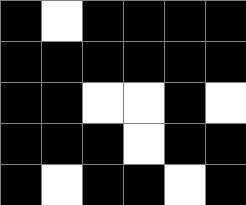[["black", "white", "black", "black", "black", "black"], ["black", "black", "black", "black", "black", "black"], ["black", "black", "white", "white", "black", "white"], ["black", "black", "black", "white", "black", "black"], ["black", "white", "black", "black", "white", "black"]]